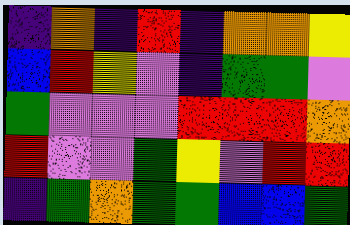[["indigo", "orange", "indigo", "red", "indigo", "orange", "orange", "yellow"], ["blue", "red", "yellow", "violet", "indigo", "green", "green", "violet"], ["green", "violet", "violet", "violet", "red", "red", "red", "orange"], ["red", "violet", "violet", "green", "yellow", "violet", "red", "red"], ["indigo", "green", "orange", "green", "green", "blue", "blue", "green"]]